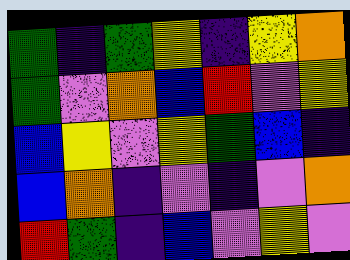[["green", "indigo", "green", "yellow", "indigo", "yellow", "orange"], ["green", "violet", "orange", "blue", "red", "violet", "yellow"], ["blue", "yellow", "violet", "yellow", "green", "blue", "indigo"], ["blue", "orange", "indigo", "violet", "indigo", "violet", "orange"], ["red", "green", "indigo", "blue", "violet", "yellow", "violet"]]